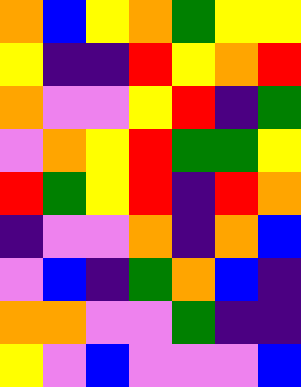[["orange", "blue", "yellow", "orange", "green", "yellow", "yellow"], ["yellow", "indigo", "indigo", "red", "yellow", "orange", "red"], ["orange", "violet", "violet", "yellow", "red", "indigo", "green"], ["violet", "orange", "yellow", "red", "green", "green", "yellow"], ["red", "green", "yellow", "red", "indigo", "red", "orange"], ["indigo", "violet", "violet", "orange", "indigo", "orange", "blue"], ["violet", "blue", "indigo", "green", "orange", "blue", "indigo"], ["orange", "orange", "violet", "violet", "green", "indigo", "indigo"], ["yellow", "violet", "blue", "violet", "violet", "violet", "blue"]]